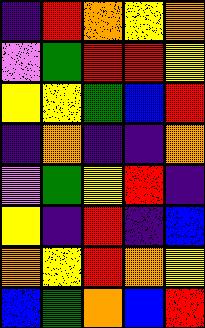[["indigo", "red", "orange", "yellow", "orange"], ["violet", "green", "red", "red", "yellow"], ["yellow", "yellow", "green", "blue", "red"], ["indigo", "orange", "indigo", "indigo", "orange"], ["violet", "green", "yellow", "red", "indigo"], ["yellow", "indigo", "red", "indigo", "blue"], ["orange", "yellow", "red", "orange", "yellow"], ["blue", "green", "orange", "blue", "red"]]